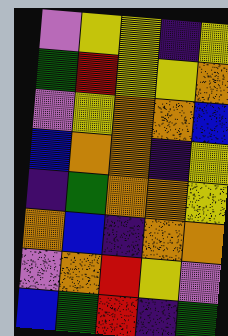[["violet", "yellow", "yellow", "indigo", "yellow"], ["green", "red", "yellow", "yellow", "orange"], ["violet", "yellow", "orange", "orange", "blue"], ["blue", "orange", "orange", "indigo", "yellow"], ["indigo", "green", "orange", "orange", "yellow"], ["orange", "blue", "indigo", "orange", "orange"], ["violet", "orange", "red", "yellow", "violet"], ["blue", "green", "red", "indigo", "green"]]